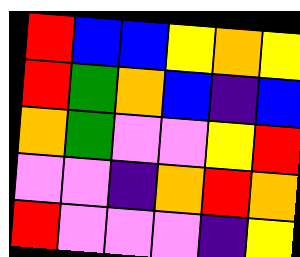[["red", "blue", "blue", "yellow", "orange", "yellow"], ["red", "green", "orange", "blue", "indigo", "blue"], ["orange", "green", "violet", "violet", "yellow", "red"], ["violet", "violet", "indigo", "orange", "red", "orange"], ["red", "violet", "violet", "violet", "indigo", "yellow"]]